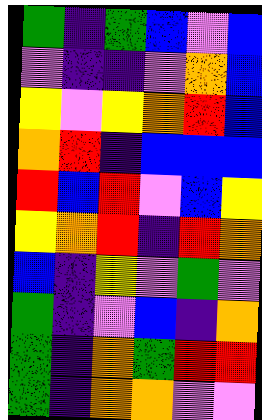[["green", "indigo", "green", "blue", "violet", "blue"], ["violet", "indigo", "indigo", "violet", "orange", "blue"], ["yellow", "violet", "yellow", "orange", "red", "blue"], ["orange", "red", "indigo", "blue", "blue", "blue"], ["red", "blue", "red", "violet", "blue", "yellow"], ["yellow", "orange", "red", "indigo", "red", "orange"], ["blue", "indigo", "yellow", "violet", "green", "violet"], ["green", "indigo", "violet", "blue", "indigo", "orange"], ["green", "indigo", "orange", "green", "red", "red"], ["green", "indigo", "orange", "orange", "violet", "violet"]]